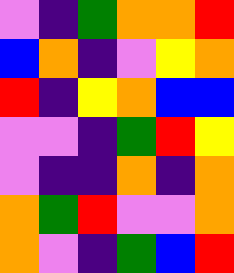[["violet", "indigo", "green", "orange", "orange", "red"], ["blue", "orange", "indigo", "violet", "yellow", "orange"], ["red", "indigo", "yellow", "orange", "blue", "blue"], ["violet", "violet", "indigo", "green", "red", "yellow"], ["violet", "indigo", "indigo", "orange", "indigo", "orange"], ["orange", "green", "red", "violet", "violet", "orange"], ["orange", "violet", "indigo", "green", "blue", "red"]]